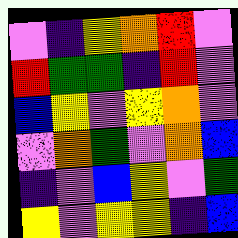[["violet", "indigo", "yellow", "orange", "red", "violet"], ["red", "green", "green", "indigo", "red", "violet"], ["blue", "yellow", "violet", "yellow", "orange", "violet"], ["violet", "orange", "green", "violet", "orange", "blue"], ["indigo", "violet", "blue", "yellow", "violet", "green"], ["yellow", "violet", "yellow", "yellow", "indigo", "blue"]]